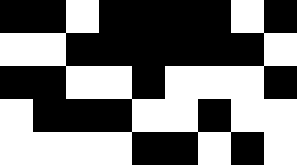[["black", "black", "white", "black", "black", "black", "black", "white", "black"], ["white", "white", "black", "black", "black", "black", "black", "black", "white"], ["black", "black", "white", "white", "black", "white", "white", "white", "black"], ["white", "black", "black", "black", "white", "white", "black", "white", "white"], ["white", "white", "white", "white", "black", "black", "white", "black", "white"]]